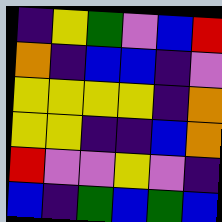[["indigo", "yellow", "green", "violet", "blue", "red"], ["orange", "indigo", "blue", "blue", "indigo", "violet"], ["yellow", "yellow", "yellow", "yellow", "indigo", "orange"], ["yellow", "yellow", "indigo", "indigo", "blue", "orange"], ["red", "violet", "violet", "yellow", "violet", "indigo"], ["blue", "indigo", "green", "blue", "green", "blue"]]